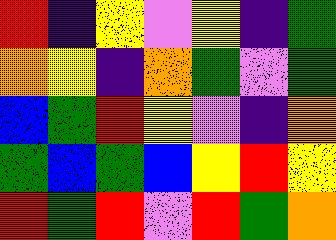[["red", "indigo", "yellow", "violet", "yellow", "indigo", "green"], ["orange", "yellow", "indigo", "orange", "green", "violet", "green"], ["blue", "green", "red", "yellow", "violet", "indigo", "orange"], ["green", "blue", "green", "blue", "yellow", "red", "yellow"], ["red", "green", "red", "violet", "red", "green", "orange"]]